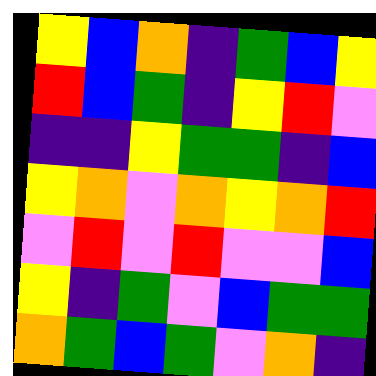[["yellow", "blue", "orange", "indigo", "green", "blue", "yellow"], ["red", "blue", "green", "indigo", "yellow", "red", "violet"], ["indigo", "indigo", "yellow", "green", "green", "indigo", "blue"], ["yellow", "orange", "violet", "orange", "yellow", "orange", "red"], ["violet", "red", "violet", "red", "violet", "violet", "blue"], ["yellow", "indigo", "green", "violet", "blue", "green", "green"], ["orange", "green", "blue", "green", "violet", "orange", "indigo"]]